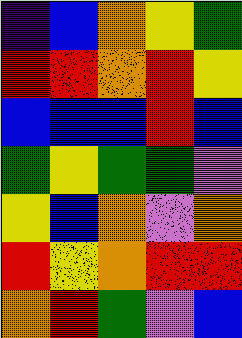[["indigo", "blue", "orange", "yellow", "green"], ["red", "red", "orange", "red", "yellow"], ["blue", "blue", "blue", "red", "blue"], ["green", "yellow", "green", "green", "violet"], ["yellow", "blue", "orange", "violet", "orange"], ["red", "yellow", "orange", "red", "red"], ["orange", "red", "green", "violet", "blue"]]